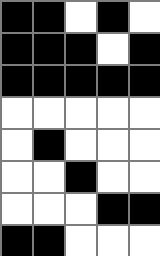[["black", "black", "white", "black", "white"], ["black", "black", "black", "white", "black"], ["black", "black", "black", "black", "black"], ["white", "white", "white", "white", "white"], ["white", "black", "white", "white", "white"], ["white", "white", "black", "white", "white"], ["white", "white", "white", "black", "black"], ["black", "black", "white", "white", "white"]]